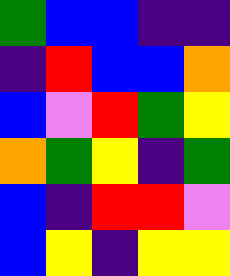[["green", "blue", "blue", "indigo", "indigo"], ["indigo", "red", "blue", "blue", "orange"], ["blue", "violet", "red", "green", "yellow"], ["orange", "green", "yellow", "indigo", "green"], ["blue", "indigo", "red", "red", "violet"], ["blue", "yellow", "indigo", "yellow", "yellow"]]